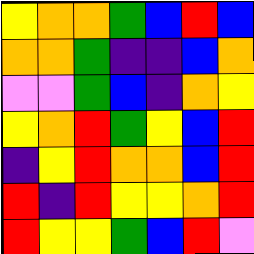[["yellow", "orange", "orange", "green", "blue", "red", "blue"], ["orange", "orange", "green", "indigo", "indigo", "blue", "orange"], ["violet", "violet", "green", "blue", "indigo", "orange", "yellow"], ["yellow", "orange", "red", "green", "yellow", "blue", "red"], ["indigo", "yellow", "red", "orange", "orange", "blue", "red"], ["red", "indigo", "red", "yellow", "yellow", "orange", "red"], ["red", "yellow", "yellow", "green", "blue", "red", "violet"]]